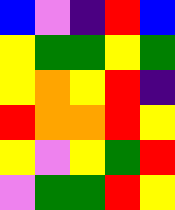[["blue", "violet", "indigo", "red", "blue"], ["yellow", "green", "green", "yellow", "green"], ["yellow", "orange", "yellow", "red", "indigo"], ["red", "orange", "orange", "red", "yellow"], ["yellow", "violet", "yellow", "green", "red"], ["violet", "green", "green", "red", "yellow"]]